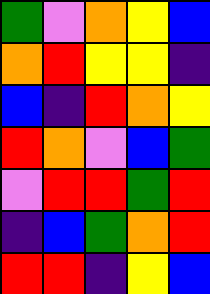[["green", "violet", "orange", "yellow", "blue"], ["orange", "red", "yellow", "yellow", "indigo"], ["blue", "indigo", "red", "orange", "yellow"], ["red", "orange", "violet", "blue", "green"], ["violet", "red", "red", "green", "red"], ["indigo", "blue", "green", "orange", "red"], ["red", "red", "indigo", "yellow", "blue"]]